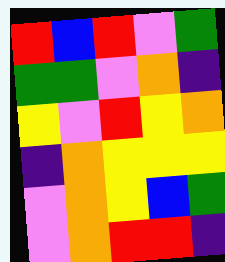[["red", "blue", "red", "violet", "green"], ["green", "green", "violet", "orange", "indigo"], ["yellow", "violet", "red", "yellow", "orange"], ["indigo", "orange", "yellow", "yellow", "yellow"], ["violet", "orange", "yellow", "blue", "green"], ["violet", "orange", "red", "red", "indigo"]]